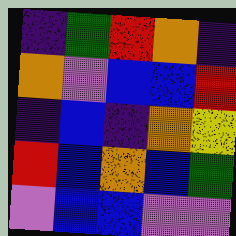[["indigo", "green", "red", "orange", "indigo"], ["orange", "violet", "blue", "blue", "red"], ["indigo", "blue", "indigo", "orange", "yellow"], ["red", "blue", "orange", "blue", "green"], ["violet", "blue", "blue", "violet", "violet"]]